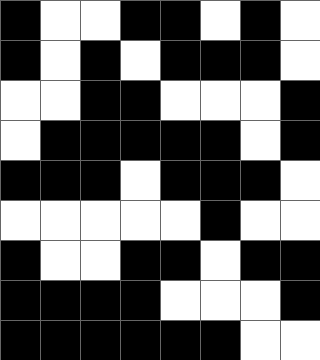[["black", "white", "white", "black", "black", "white", "black", "white"], ["black", "white", "black", "white", "black", "black", "black", "white"], ["white", "white", "black", "black", "white", "white", "white", "black"], ["white", "black", "black", "black", "black", "black", "white", "black"], ["black", "black", "black", "white", "black", "black", "black", "white"], ["white", "white", "white", "white", "white", "black", "white", "white"], ["black", "white", "white", "black", "black", "white", "black", "black"], ["black", "black", "black", "black", "white", "white", "white", "black"], ["black", "black", "black", "black", "black", "black", "white", "white"]]